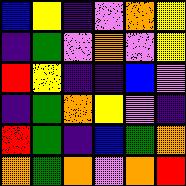[["blue", "yellow", "indigo", "violet", "orange", "yellow"], ["indigo", "green", "violet", "orange", "violet", "yellow"], ["red", "yellow", "indigo", "indigo", "blue", "violet"], ["indigo", "green", "orange", "yellow", "violet", "indigo"], ["red", "green", "indigo", "blue", "green", "orange"], ["orange", "green", "orange", "violet", "orange", "red"]]